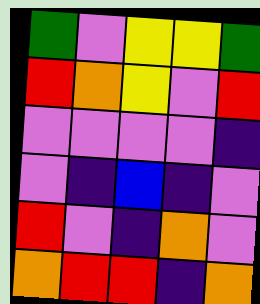[["green", "violet", "yellow", "yellow", "green"], ["red", "orange", "yellow", "violet", "red"], ["violet", "violet", "violet", "violet", "indigo"], ["violet", "indigo", "blue", "indigo", "violet"], ["red", "violet", "indigo", "orange", "violet"], ["orange", "red", "red", "indigo", "orange"]]